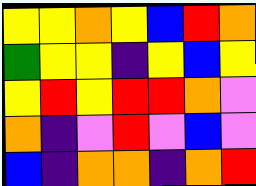[["yellow", "yellow", "orange", "yellow", "blue", "red", "orange"], ["green", "yellow", "yellow", "indigo", "yellow", "blue", "yellow"], ["yellow", "red", "yellow", "red", "red", "orange", "violet"], ["orange", "indigo", "violet", "red", "violet", "blue", "violet"], ["blue", "indigo", "orange", "orange", "indigo", "orange", "red"]]